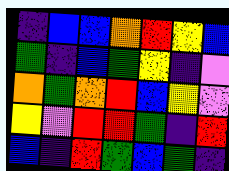[["indigo", "blue", "blue", "orange", "red", "yellow", "blue"], ["green", "indigo", "blue", "green", "yellow", "indigo", "violet"], ["orange", "green", "orange", "red", "blue", "yellow", "violet"], ["yellow", "violet", "red", "red", "green", "indigo", "red"], ["blue", "indigo", "red", "green", "blue", "green", "indigo"]]